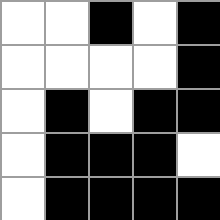[["white", "white", "black", "white", "black"], ["white", "white", "white", "white", "black"], ["white", "black", "white", "black", "black"], ["white", "black", "black", "black", "white"], ["white", "black", "black", "black", "black"]]